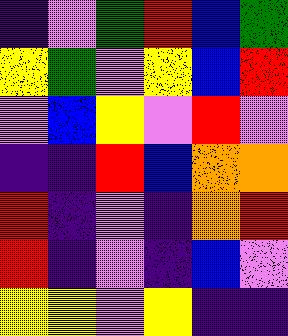[["indigo", "violet", "green", "red", "blue", "green"], ["yellow", "green", "violet", "yellow", "blue", "red"], ["violet", "blue", "yellow", "violet", "red", "violet"], ["indigo", "indigo", "red", "blue", "orange", "orange"], ["red", "indigo", "violet", "indigo", "orange", "red"], ["red", "indigo", "violet", "indigo", "blue", "violet"], ["yellow", "yellow", "violet", "yellow", "indigo", "indigo"]]